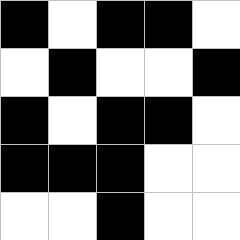[["black", "white", "black", "black", "white"], ["white", "black", "white", "white", "black"], ["black", "white", "black", "black", "white"], ["black", "black", "black", "white", "white"], ["white", "white", "black", "white", "white"]]